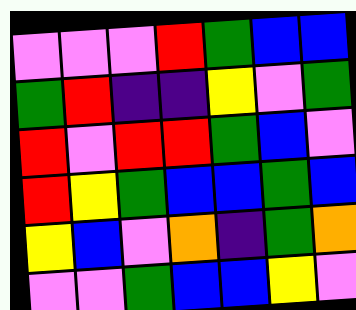[["violet", "violet", "violet", "red", "green", "blue", "blue"], ["green", "red", "indigo", "indigo", "yellow", "violet", "green"], ["red", "violet", "red", "red", "green", "blue", "violet"], ["red", "yellow", "green", "blue", "blue", "green", "blue"], ["yellow", "blue", "violet", "orange", "indigo", "green", "orange"], ["violet", "violet", "green", "blue", "blue", "yellow", "violet"]]